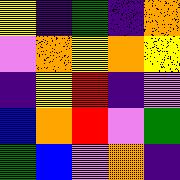[["yellow", "indigo", "green", "indigo", "orange"], ["violet", "orange", "yellow", "orange", "yellow"], ["indigo", "yellow", "red", "indigo", "violet"], ["blue", "orange", "red", "violet", "green"], ["green", "blue", "violet", "orange", "indigo"]]